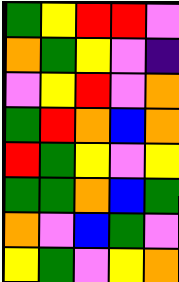[["green", "yellow", "red", "red", "violet"], ["orange", "green", "yellow", "violet", "indigo"], ["violet", "yellow", "red", "violet", "orange"], ["green", "red", "orange", "blue", "orange"], ["red", "green", "yellow", "violet", "yellow"], ["green", "green", "orange", "blue", "green"], ["orange", "violet", "blue", "green", "violet"], ["yellow", "green", "violet", "yellow", "orange"]]